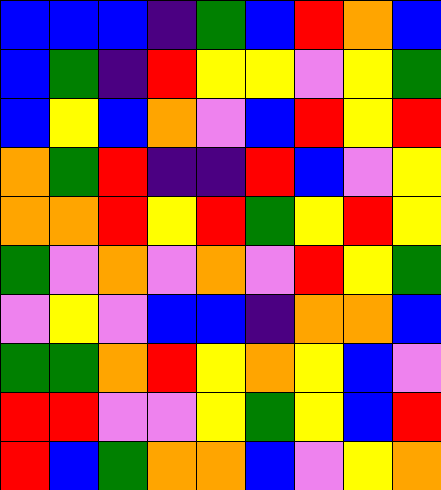[["blue", "blue", "blue", "indigo", "green", "blue", "red", "orange", "blue"], ["blue", "green", "indigo", "red", "yellow", "yellow", "violet", "yellow", "green"], ["blue", "yellow", "blue", "orange", "violet", "blue", "red", "yellow", "red"], ["orange", "green", "red", "indigo", "indigo", "red", "blue", "violet", "yellow"], ["orange", "orange", "red", "yellow", "red", "green", "yellow", "red", "yellow"], ["green", "violet", "orange", "violet", "orange", "violet", "red", "yellow", "green"], ["violet", "yellow", "violet", "blue", "blue", "indigo", "orange", "orange", "blue"], ["green", "green", "orange", "red", "yellow", "orange", "yellow", "blue", "violet"], ["red", "red", "violet", "violet", "yellow", "green", "yellow", "blue", "red"], ["red", "blue", "green", "orange", "orange", "blue", "violet", "yellow", "orange"]]